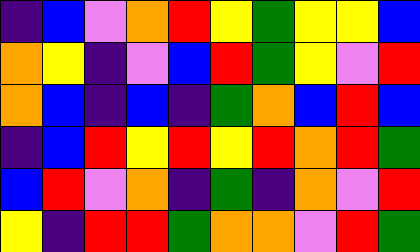[["indigo", "blue", "violet", "orange", "red", "yellow", "green", "yellow", "yellow", "blue"], ["orange", "yellow", "indigo", "violet", "blue", "red", "green", "yellow", "violet", "red"], ["orange", "blue", "indigo", "blue", "indigo", "green", "orange", "blue", "red", "blue"], ["indigo", "blue", "red", "yellow", "red", "yellow", "red", "orange", "red", "green"], ["blue", "red", "violet", "orange", "indigo", "green", "indigo", "orange", "violet", "red"], ["yellow", "indigo", "red", "red", "green", "orange", "orange", "violet", "red", "green"]]